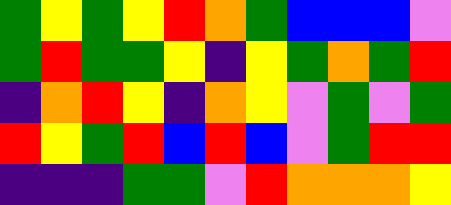[["green", "yellow", "green", "yellow", "red", "orange", "green", "blue", "blue", "blue", "violet"], ["green", "red", "green", "green", "yellow", "indigo", "yellow", "green", "orange", "green", "red"], ["indigo", "orange", "red", "yellow", "indigo", "orange", "yellow", "violet", "green", "violet", "green"], ["red", "yellow", "green", "red", "blue", "red", "blue", "violet", "green", "red", "red"], ["indigo", "indigo", "indigo", "green", "green", "violet", "red", "orange", "orange", "orange", "yellow"]]